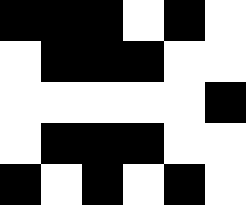[["black", "black", "black", "white", "black", "white"], ["white", "black", "black", "black", "white", "white"], ["white", "white", "white", "white", "white", "black"], ["white", "black", "black", "black", "white", "white"], ["black", "white", "black", "white", "black", "white"]]